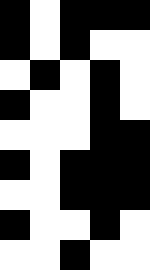[["black", "white", "black", "black", "black"], ["black", "white", "black", "white", "white"], ["white", "black", "white", "black", "white"], ["black", "white", "white", "black", "white"], ["white", "white", "white", "black", "black"], ["black", "white", "black", "black", "black"], ["white", "white", "black", "black", "black"], ["black", "white", "white", "black", "white"], ["white", "white", "black", "white", "white"]]